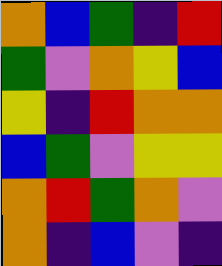[["orange", "blue", "green", "indigo", "red"], ["green", "violet", "orange", "yellow", "blue"], ["yellow", "indigo", "red", "orange", "orange"], ["blue", "green", "violet", "yellow", "yellow"], ["orange", "red", "green", "orange", "violet"], ["orange", "indigo", "blue", "violet", "indigo"]]